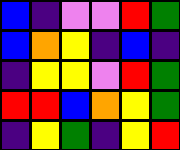[["blue", "indigo", "violet", "violet", "red", "green"], ["blue", "orange", "yellow", "indigo", "blue", "indigo"], ["indigo", "yellow", "yellow", "violet", "red", "green"], ["red", "red", "blue", "orange", "yellow", "green"], ["indigo", "yellow", "green", "indigo", "yellow", "red"]]